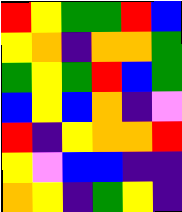[["red", "yellow", "green", "green", "red", "blue"], ["yellow", "orange", "indigo", "orange", "orange", "green"], ["green", "yellow", "green", "red", "blue", "green"], ["blue", "yellow", "blue", "orange", "indigo", "violet"], ["red", "indigo", "yellow", "orange", "orange", "red"], ["yellow", "violet", "blue", "blue", "indigo", "indigo"], ["orange", "yellow", "indigo", "green", "yellow", "indigo"]]